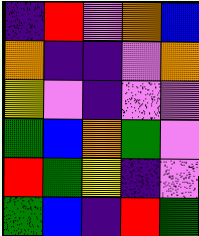[["indigo", "red", "violet", "orange", "blue"], ["orange", "indigo", "indigo", "violet", "orange"], ["yellow", "violet", "indigo", "violet", "violet"], ["green", "blue", "orange", "green", "violet"], ["red", "green", "yellow", "indigo", "violet"], ["green", "blue", "indigo", "red", "green"]]